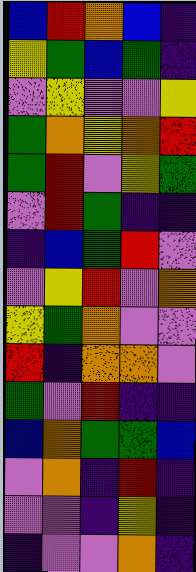[["blue", "red", "orange", "blue", "indigo"], ["yellow", "green", "blue", "green", "indigo"], ["violet", "yellow", "violet", "violet", "yellow"], ["green", "orange", "yellow", "orange", "red"], ["green", "red", "violet", "yellow", "green"], ["violet", "red", "green", "indigo", "indigo"], ["indigo", "blue", "green", "red", "violet"], ["violet", "yellow", "red", "violet", "orange"], ["yellow", "green", "orange", "violet", "violet"], ["red", "indigo", "orange", "orange", "violet"], ["green", "violet", "red", "indigo", "indigo"], ["blue", "orange", "green", "green", "blue"], ["violet", "orange", "indigo", "red", "indigo"], ["violet", "violet", "indigo", "yellow", "indigo"], ["indigo", "violet", "violet", "orange", "indigo"]]